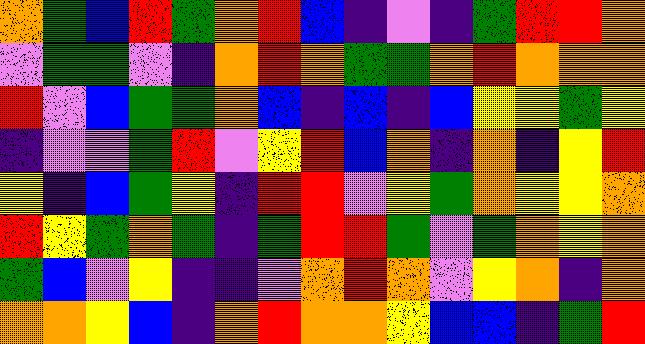[["orange", "green", "blue", "red", "green", "orange", "red", "blue", "indigo", "violet", "indigo", "green", "red", "red", "orange"], ["violet", "green", "green", "violet", "indigo", "orange", "red", "orange", "green", "green", "orange", "red", "orange", "orange", "orange"], ["red", "violet", "blue", "green", "green", "orange", "blue", "indigo", "blue", "indigo", "blue", "yellow", "yellow", "green", "yellow"], ["indigo", "violet", "violet", "green", "red", "violet", "yellow", "red", "blue", "orange", "indigo", "orange", "indigo", "yellow", "red"], ["yellow", "indigo", "blue", "green", "yellow", "indigo", "red", "red", "violet", "yellow", "green", "orange", "yellow", "yellow", "orange"], ["red", "yellow", "green", "orange", "green", "indigo", "green", "red", "red", "green", "violet", "green", "orange", "yellow", "orange"], ["green", "blue", "violet", "yellow", "indigo", "indigo", "violet", "orange", "red", "orange", "violet", "yellow", "orange", "indigo", "orange"], ["orange", "orange", "yellow", "blue", "indigo", "orange", "red", "orange", "orange", "yellow", "blue", "blue", "indigo", "green", "red"]]